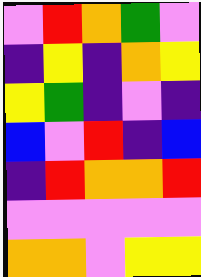[["violet", "red", "orange", "green", "violet"], ["indigo", "yellow", "indigo", "orange", "yellow"], ["yellow", "green", "indigo", "violet", "indigo"], ["blue", "violet", "red", "indigo", "blue"], ["indigo", "red", "orange", "orange", "red"], ["violet", "violet", "violet", "violet", "violet"], ["orange", "orange", "violet", "yellow", "yellow"]]